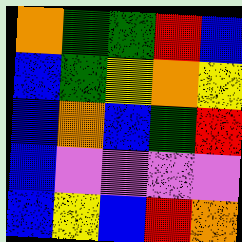[["orange", "green", "green", "red", "blue"], ["blue", "green", "yellow", "orange", "yellow"], ["blue", "orange", "blue", "green", "red"], ["blue", "violet", "violet", "violet", "violet"], ["blue", "yellow", "blue", "red", "orange"]]